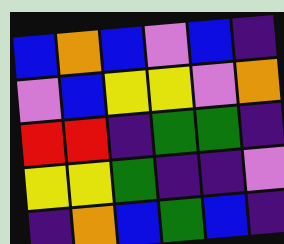[["blue", "orange", "blue", "violet", "blue", "indigo"], ["violet", "blue", "yellow", "yellow", "violet", "orange"], ["red", "red", "indigo", "green", "green", "indigo"], ["yellow", "yellow", "green", "indigo", "indigo", "violet"], ["indigo", "orange", "blue", "green", "blue", "indigo"]]